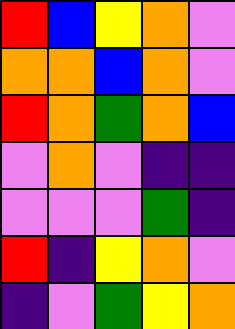[["red", "blue", "yellow", "orange", "violet"], ["orange", "orange", "blue", "orange", "violet"], ["red", "orange", "green", "orange", "blue"], ["violet", "orange", "violet", "indigo", "indigo"], ["violet", "violet", "violet", "green", "indigo"], ["red", "indigo", "yellow", "orange", "violet"], ["indigo", "violet", "green", "yellow", "orange"]]